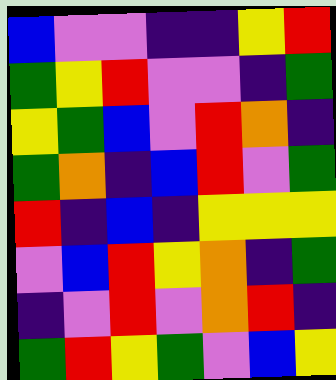[["blue", "violet", "violet", "indigo", "indigo", "yellow", "red"], ["green", "yellow", "red", "violet", "violet", "indigo", "green"], ["yellow", "green", "blue", "violet", "red", "orange", "indigo"], ["green", "orange", "indigo", "blue", "red", "violet", "green"], ["red", "indigo", "blue", "indigo", "yellow", "yellow", "yellow"], ["violet", "blue", "red", "yellow", "orange", "indigo", "green"], ["indigo", "violet", "red", "violet", "orange", "red", "indigo"], ["green", "red", "yellow", "green", "violet", "blue", "yellow"]]